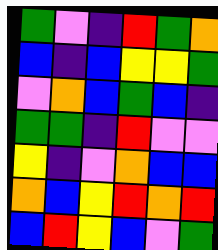[["green", "violet", "indigo", "red", "green", "orange"], ["blue", "indigo", "blue", "yellow", "yellow", "green"], ["violet", "orange", "blue", "green", "blue", "indigo"], ["green", "green", "indigo", "red", "violet", "violet"], ["yellow", "indigo", "violet", "orange", "blue", "blue"], ["orange", "blue", "yellow", "red", "orange", "red"], ["blue", "red", "yellow", "blue", "violet", "green"]]